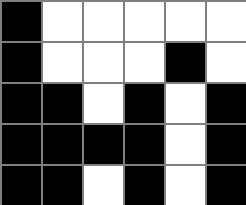[["black", "white", "white", "white", "white", "white"], ["black", "white", "white", "white", "black", "white"], ["black", "black", "white", "black", "white", "black"], ["black", "black", "black", "black", "white", "black"], ["black", "black", "white", "black", "white", "black"]]